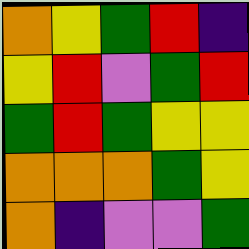[["orange", "yellow", "green", "red", "indigo"], ["yellow", "red", "violet", "green", "red"], ["green", "red", "green", "yellow", "yellow"], ["orange", "orange", "orange", "green", "yellow"], ["orange", "indigo", "violet", "violet", "green"]]